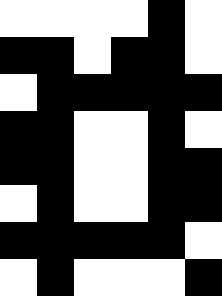[["white", "white", "white", "white", "black", "white"], ["black", "black", "white", "black", "black", "white"], ["white", "black", "black", "black", "black", "black"], ["black", "black", "white", "white", "black", "white"], ["black", "black", "white", "white", "black", "black"], ["white", "black", "white", "white", "black", "black"], ["black", "black", "black", "black", "black", "white"], ["white", "black", "white", "white", "white", "black"]]